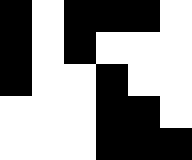[["black", "white", "black", "black", "black", "white"], ["black", "white", "black", "white", "white", "white"], ["black", "white", "white", "black", "white", "white"], ["white", "white", "white", "black", "black", "white"], ["white", "white", "white", "black", "black", "black"]]